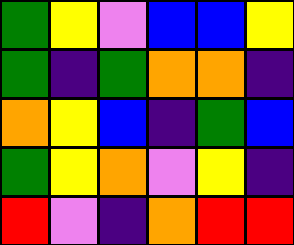[["green", "yellow", "violet", "blue", "blue", "yellow"], ["green", "indigo", "green", "orange", "orange", "indigo"], ["orange", "yellow", "blue", "indigo", "green", "blue"], ["green", "yellow", "orange", "violet", "yellow", "indigo"], ["red", "violet", "indigo", "orange", "red", "red"]]